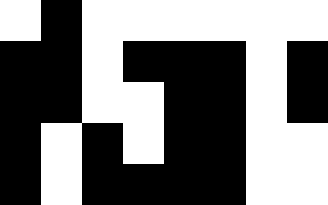[["white", "black", "white", "white", "white", "white", "white", "white"], ["black", "black", "white", "black", "black", "black", "white", "black"], ["black", "black", "white", "white", "black", "black", "white", "black"], ["black", "white", "black", "white", "black", "black", "white", "white"], ["black", "white", "black", "black", "black", "black", "white", "white"]]